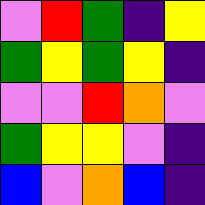[["violet", "red", "green", "indigo", "yellow"], ["green", "yellow", "green", "yellow", "indigo"], ["violet", "violet", "red", "orange", "violet"], ["green", "yellow", "yellow", "violet", "indigo"], ["blue", "violet", "orange", "blue", "indigo"]]